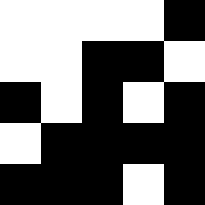[["white", "white", "white", "white", "black"], ["white", "white", "black", "black", "white"], ["black", "white", "black", "white", "black"], ["white", "black", "black", "black", "black"], ["black", "black", "black", "white", "black"]]